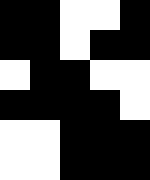[["black", "black", "white", "white", "black"], ["black", "black", "white", "black", "black"], ["white", "black", "black", "white", "white"], ["black", "black", "black", "black", "white"], ["white", "white", "black", "black", "black"], ["white", "white", "black", "black", "black"]]